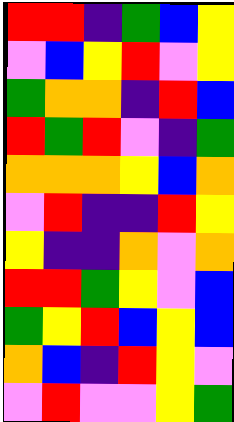[["red", "red", "indigo", "green", "blue", "yellow"], ["violet", "blue", "yellow", "red", "violet", "yellow"], ["green", "orange", "orange", "indigo", "red", "blue"], ["red", "green", "red", "violet", "indigo", "green"], ["orange", "orange", "orange", "yellow", "blue", "orange"], ["violet", "red", "indigo", "indigo", "red", "yellow"], ["yellow", "indigo", "indigo", "orange", "violet", "orange"], ["red", "red", "green", "yellow", "violet", "blue"], ["green", "yellow", "red", "blue", "yellow", "blue"], ["orange", "blue", "indigo", "red", "yellow", "violet"], ["violet", "red", "violet", "violet", "yellow", "green"]]